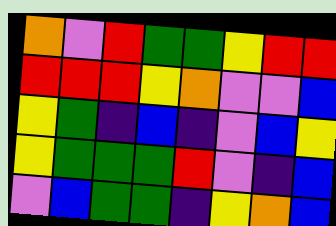[["orange", "violet", "red", "green", "green", "yellow", "red", "red"], ["red", "red", "red", "yellow", "orange", "violet", "violet", "blue"], ["yellow", "green", "indigo", "blue", "indigo", "violet", "blue", "yellow"], ["yellow", "green", "green", "green", "red", "violet", "indigo", "blue"], ["violet", "blue", "green", "green", "indigo", "yellow", "orange", "blue"]]